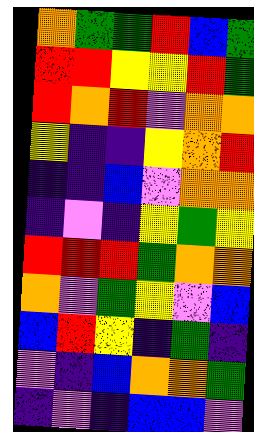[["orange", "green", "green", "red", "blue", "green"], ["red", "red", "yellow", "yellow", "red", "green"], ["red", "orange", "red", "violet", "orange", "orange"], ["yellow", "indigo", "indigo", "yellow", "orange", "red"], ["indigo", "indigo", "blue", "violet", "orange", "orange"], ["indigo", "violet", "indigo", "yellow", "green", "yellow"], ["red", "red", "red", "green", "orange", "orange"], ["orange", "violet", "green", "yellow", "violet", "blue"], ["blue", "red", "yellow", "indigo", "green", "indigo"], ["violet", "indigo", "blue", "orange", "orange", "green"], ["indigo", "violet", "indigo", "blue", "blue", "violet"]]